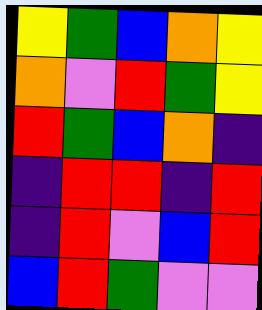[["yellow", "green", "blue", "orange", "yellow"], ["orange", "violet", "red", "green", "yellow"], ["red", "green", "blue", "orange", "indigo"], ["indigo", "red", "red", "indigo", "red"], ["indigo", "red", "violet", "blue", "red"], ["blue", "red", "green", "violet", "violet"]]